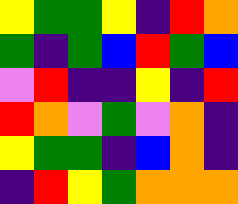[["yellow", "green", "green", "yellow", "indigo", "red", "orange"], ["green", "indigo", "green", "blue", "red", "green", "blue"], ["violet", "red", "indigo", "indigo", "yellow", "indigo", "red"], ["red", "orange", "violet", "green", "violet", "orange", "indigo"], ["yellow", "green", "green", "indigo", "blue", "orange", "indigo"], ["indigo", "red", "yellow", "green", "orange", "orange", "orange"]]